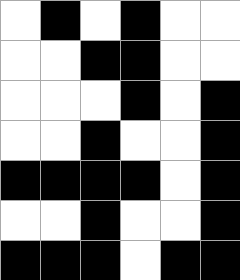[["white", "black", "white", "black", "white", "white"], ["white", "white", "black", "black", "white", "white"], ["white", "white", "white", "black", "white", "black"], ["white", "white", "black", "white", "white", "black"], ["black", "black", "black", "black", "white", "black"], ["white", "white", "black", "white", "white", "black"], ["black", "black", "black", "white", "black", "black"]]